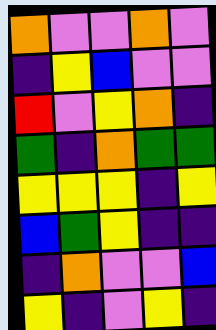[["orange", "violet", "violet", "orange", "violet"], ["indigo", "yellow", "blue", "violet", "violet"], ["red", "violet", "yellow", "orange", "indigo"], ["green", "indigo", "orange", "green", "green"], ["yellow", "yellow", "yellow", "indigo", "yellow"], ["blue", "green", "yellow", "indigo", "indigo"], ["indigo", "orange", "violet", "violet", "blue"], ["yellow", "indigo", "violet", "yellow", "indigo"]]